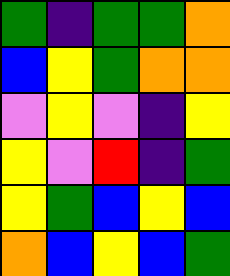[["green", "indigo", "green", "green", "orange"], ["blue", "yellow", "green", "orange", "orange"], ["violet", "yellow", "violet", "indigo", "yellow"], ["yellow", "violet", "red", "indigo", "green"], ["yellow", "green", "blue", "yellow", "blue"], ["orange", "blue", "yellow", "blue", "green"]]